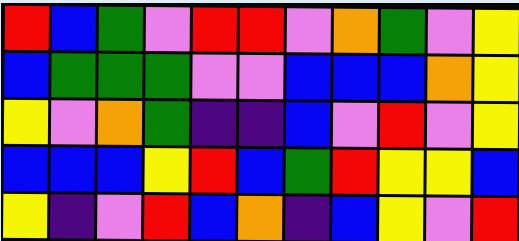[["red", "blue", "green", "violet", "red", "red", "violet", "orange", "green", "violet", "yellow"], ["blue", "green", "green", "green", "violet", "violet", "blue", "blue", "blue", "orange", "yellow"], ["yellow", "violet", "orange", "green", "indigo", "indigo", "blue", "violet", "red", "violet", "yellow"], ["blue", "blue", "blue", "yellow", "red", "blue", "green", "red", "yellow", "yellow", "blue"], ["yellow", "indigo", "violet", "red", "blue", "orange", "indigo", "blue", "yellow", "violet", "red"]]